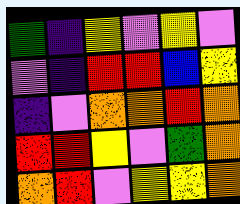[["green", "indigo", "yellow", "violet", "yellow", "violet"], ["violet", "indigo", "red", "red", "blue", "yellow"], ["indigo", "violet", "orange", "orange", "red", "orange"], ["red", "red", "yellow", "violet", "green", "orange"], ["orange", "red", "violet", "yellow", "yellow", "orange"]]